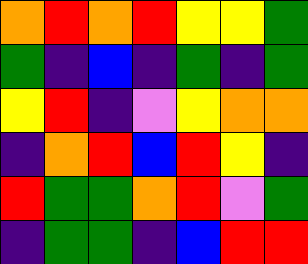[["orange", "red", "orange", "red", "yellow", "yellow", "green"], ["green", "indigo", "blue", "indigo", "green", "indigo", "green"], ["yellow", "red", "indigo", "violet", "yellow", "orange", "orange"], ["indigo", "orange", "red", "blue", "red", "yellow", "indigo"], ["red", "green", "green", "orange", "red", "violet", "green"], ["indigo", "green", "green", "indigo", "blue", "red", "red"]]